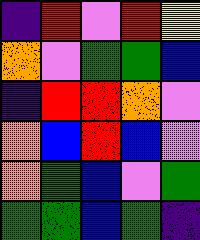[["indigo", "red", "violet", "red", "yellow"], ["orange", "violet", "green", "green", "blue"], ["indigo", "red", "red", "orange", "violet"], ["orange", "blue", "red", "blue", "violet"], ["orange", "green", "blue", "violet", "green"], ["green", "green", "blue", "green", "indigo"]]